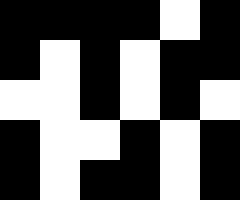[["black", "black", "black", "black", "white", "black"], ["black", "white", "black", "white", "black", "black"], ["white", "white", "black", "white", "black", "white"], ["black", "white", "white", "black", "white", "black"], ["black", "white", "black", "black", "white", "black"]]